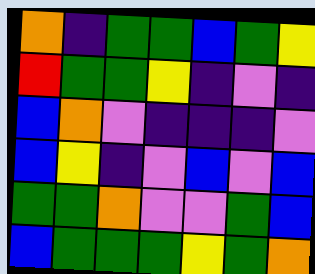[["orange", "indigo", "green", "green", "blue", "green", "yellow"], ["red", "green", "green", "yellow", "indigo", "violet", "indigo"], ["blue", "orange", "violet", "indigo", "indigo", "indigo", "violet"], ["blue", "yellow", "indigo", "violet", "blue", "violet", "blue"], ["green", "green", "orange", "violet", "violet", "green", "blue"], ["blue", "green", "green", "green", "yellow", "green", "orange"]]